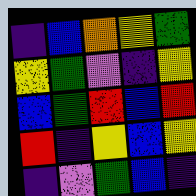[["indigo", "blue", "orange", "yellow", "green"], ["yellow", "green", "violet", "indigo", "yellow"], ["blue", "green", "red", "blue", "red"], ["red", "indigo", "yellow", "blue", "yellow"], ["indigo", "violet", "green", "blue", "indigo"]]